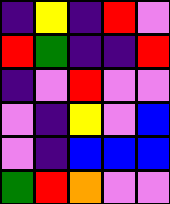[["indigo", "yellow", "indigo", "red", "violet"], ["red", "green", "indigo", "indigo", "red"], ["indigo", "violet", "red", "violet", "violet"], ["violet", "indigo", "yellow", "violet", "blue"], ["violet", "indigo", "blue", "blue", "blue"], ["green", "red", "orange", "violet", "violet"]]